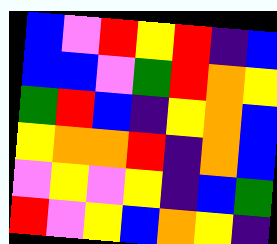[["blue", "violet", "red", "yellow", "red", "indigo", "blue"], ["blue", "blue", "violet", "green", "red", "orange", "yellow"], ["green", "red", "blue", "indigo", "yellow", "orange", "blue"], ["yellow", "orange", "orange", "red", "indigo", "orange", "blue"], ["violet", "yellow", "violet", "yellow", "indigo", "blue", "green"], ["red", "violet", "yellow", "blue", "orange", "yellow", "indigo"]]